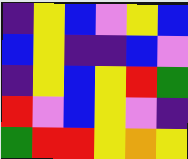[["indigo", "yellow", "blue", "violet", "yellow", "blue"], ["blue", "yellow", "indigo", "indigo", "blue", "violet"], ["indigo", "yellow", "blue", "yellow", "red", "green"], ["red", "violet", "blue", "yellow", "violet", "indigo"], ["green", "red", "red", "yellow", "orange", "yellow"]]